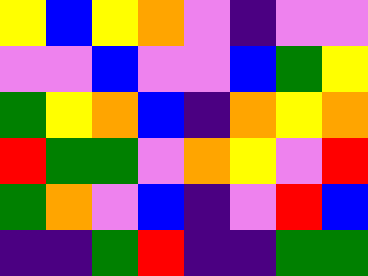[["yellow", "blue", "yellow", "orange", "violet", "indigo", "violet", "violet"], ["violet", "violet", "blue", "violet", "violet", "blue", "green", "yellow"], ["green", "yellow", "orange", "blue", "indigo", "orange", "yellow", "orange"], ["red", "green", "green", "violet", "orange", "yellow", "violet", "red"], ["green", "orange", "violet", "blue", "indigo", "violet", "red", "blue"], ["indigo", "indigo", "green", "red", "indigo", "indigo", "green", "green"]]